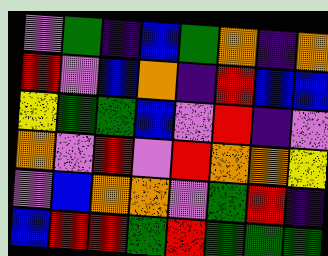[["violet", "green", "indigo", "blue", "green", "orange", "indigo", "orange"], ["red", "violet", "blue", "orange", "indigo", "red", "blue", "blue"], ["yellow", "green", "green", "blue", "violet", "red", "indigo", "violet"], ["orange", "violet", "red", "violet", "red", "orange", "orange", "yellow"], ["violet", "blue", "orange", "orange", "violet", "green", "red", "indigo"], ["blue", "red", "red", "green", "red", "green", "green", "green"]]